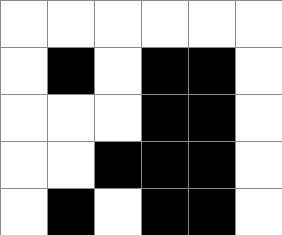[["white", "white", "white", "white", "white", "white"], ["white", "black", "white", "black", "black", "white"], ["white", "white", "white", "black", "black", "white"], ["white", "white", "black", "black", "black", "white"], ["white", "black", "white", "black", "black", "white"]]